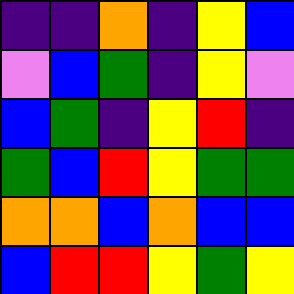[["indigo", "indigo", "orange", "indigo", "yellow", "blue"], ["violet", "blue", "green", "indigo", "yellow", "violet"], ["blue", "green", "indigo", "yellow", "red", "indigo"], ["green", "blue", "red", "yellow", "green", "green"], ["orange", "orange", "blue", "orange", "blue", "blue"], ["blue", "red", "red", "yellow", "green", "yellow"]]